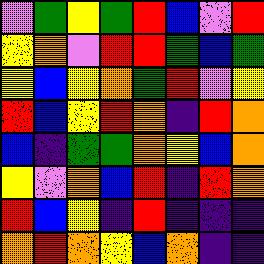[["violet", "green", "yellow", "green", "red", "blue", "violet", "red"], ["yellow", "orange", "violet", "red", "red", "green", "blue", "green"], ["yellow", "blue", "yellow", "orange", "green", "red", "violet", "yellow"], ["red", "blue", "yellow", "red", "orange", "indigo", "red", "orange"], ["blue", "indigo", "green", "green", "orange", "yellow", "blue", "orange"], ["yellow", "violet", "orange", "blue", "red", "indigo", "red", "orange"], ["red", "blue", "yellow", "indigo", "red", "indigo", "indigo", "indigo"], ["orange", "red", "orange", "yellow", "blue", "orange", "indigo", "indigo"]]